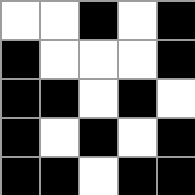[["white", "white", "black", "white", "black"], ["black", "white", "white", "white", "black"], ["black", "black", "white", "black", "white"], ["black", "white", "black", "white", "black"], ["black", "black", "white", "black", "black"]]